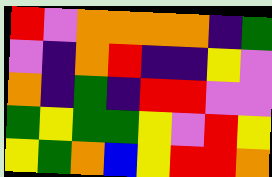[["red", "violet", "orange", "orange", "orange", "orange", "indigo", "green"], ["violet", "indigo", "orange", "red", "indigo", "indigo", "yellow", "violet"], ["orange", "indigo", "green", "indigo", "red", "red", "violet", "violet"], ["green", "yellow", "green", "green", "yellow", "violet", "red", "yellow"], ["yellow", "green", "orange", "blue", "yellow", "red", "red", "orange"]]